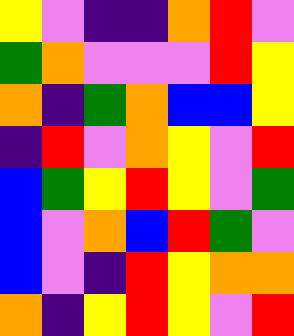[["yellow", "violet", "indigo", "indigo", "orange", "red", "violet"], ["green", "orange", "violet", "violet", "violet", "red", "yellow"], ["orange", "indigo", "green", "orange", "blue", "blue", "yellow"], ["indigo", "red", "violet", "orange", "yellow", "violet", "red"], ["blue", "green", "yellow", "red", "yellow", "violet", "green"], ["blue", "violet", "orange", "blue", "red", "green", "violet"], ["blue", "violet", "indigo", "red", "yellow", "orange", "orange"], ["orange", "indigo", "yellow", "red", "yellow", "violet", "red"]]